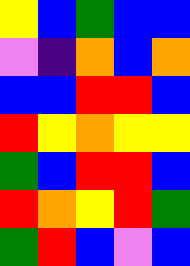[["yellow", "blue", "green", "blue", "blue"], ["violet", "indigo", "orange", "blue", "orange"], ["blue", "blue", "red", "red", "blue"], ["red", "yellow", "orange", "yellow", "yellow"], ["green", "blue", "red", "red", "blue"], ["red", "orange", "yellow", "red", "green"], ["green", "red", "blue", "violet", "blue"]]